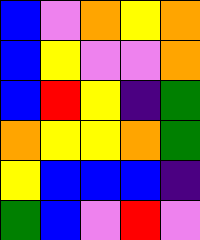[["blue", "violet", "orange", "yellow", "orange"], ["blue", "yellow", "violet", "violet", "orange"], ["blue", "red", "yellow", "indigo", "green"], ["orange", "yellow", "yellow", "orange", "green"], ["yellow", "blue", "blue", "blue", "indigo"], ["green", "blue", "violet", "red", "violet"]]